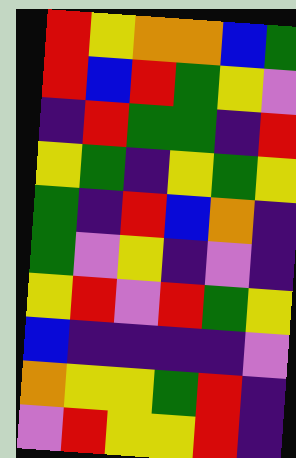[["red", "yellow", "orange", "orange", "blue", "green"], ["red", "blue", "red", "green", "yellow", "violet"], ["indigo", "red", "green", "green", "indigo", "red"], ["yellow", "green", "indigo", "yellow", "green", "yellow"], ["green", "indigo", "red", "blue", "orange", "indigo"], ["green", "violet", "yellow", "indigo", "violet", "indigo"], ["yellow", "red", "violet", "red", "green", "yellow"], ["blue", "indigo", "indigo", "indigo", "indigo", "violet"], ["orange", "yellow", "yellow", "green", "red", "indigo"], ["violet", "red", "yellow", "yellow", "red", "indigo"]]